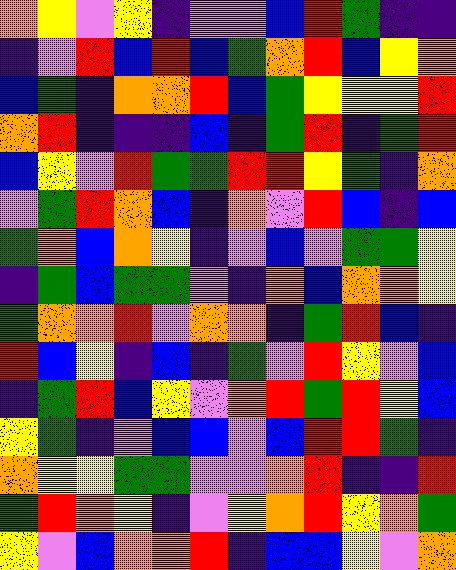[["orange", "yellow", "violet", "yellow", "indigo", "violet", "violet", "blue", "red", "green", "indigo", "indigo"], ["indigo", "violet", "red", "blue", "red", "blue", "green", "orange", "red", "blue", "yellow", "orange"], ["blue", "green", "indigo", "orange", "orange", "red", "blue", "green", "yellow", "yellow", "yellow", "red"], ["orange", "red", "indigo", "indigo", "indigo", "blue", "indigo", "green", "red", "indigo", "green", "red"], ["blue", "yellow", "violet", "red", "green", "green", "red", "red", "yellow", "green", "indigo", "orange"], ["violet", "green", "red", "orange", "blue", "indigo", "orange", "violet", "red", "blue", "indigo", "blue"], ["green", "orange", "blue", "orange", "yellow", "indigo", "violet", "blue", "violet", "green", "green", "yellow"], ["indigo", "green", "blue", "green", "green", "violet", "indigo", "orange", "blue", "orange", "orange", "yellow"], ["green", "orange", "orange", "red", "violet", "orange", "orange", "indigo", "green", "red", "blue", "indigo"], ["red", "blue", "yellow", "indigo", "blue", "indigo", "green", "violet", "red", "yellow", "violet", "blue"], ["indigo", "green", "red", "blue", "yellow", "violet", "orange", "red", "green", "red", "yellow", "blue"], ["yellow", "green", "indigo", "violet", "blue", "blue", "violet", "blue", "red", "red", "green", "indigo"], ["orange", "yellow", "yellow", "green", "green", "violet", "violet", "orange", "red", "indigo", "indigo", "red"], ["green", "red", "orange", "yellow", "indigo", "violet", "yellow", "orange", "red", "yellow", "orange", "green"], ["yellow", "violet", "blue", "orange", "orange", "red", "indigo", "blue", "blue", "yellow", "violet", "orange"]]